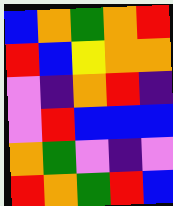[["blue", "orange", "green", "orange", "red"], ["red", "blue", "yellow", "orange", "orange"], ["violet", "indigo", "orange", "red", "indigo"], ["violet", "red", "blue", "blue", "blue"], ["orange", "green", "violet", "indigo", "violet"], ["red", "orange", "green", "red", "blue"]]